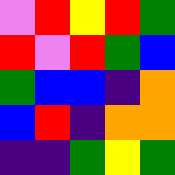[["violet", "red", "yellow", "red", "green"], ["red", "violet", "red", "green", "blue"], ["green", "blue", "blue", "indigo", "orange"], ["blue", "red", "indigo", "orange", "orange"], ["indigo", "indigo", "green", "yellow", "green"]]